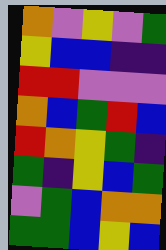[["orange", "violet", "yellow", "violet", "green"], ["yellow", "blue", "blue", "indigo", "indigo"], ["red", "red", "violet", "violet", "violet"], ["orange", "blue", "green", "red", "blue"], ["red", "orange", "yellow", "green", "indigo"], ["green", "indigo", "yellow", "blue", "green"], ["violet", "green", "blue", "orange", "orange"], ["green", "green", "blue", "yellow", "blue"]]